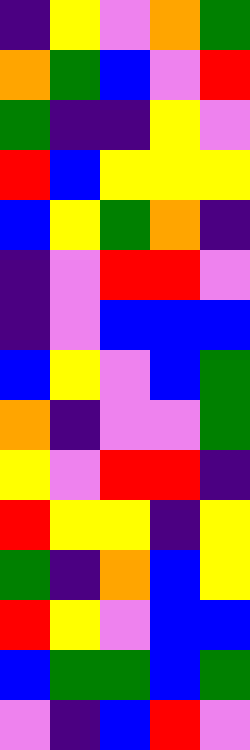[["indigo", "yellow", "violet", "orange", "green"], ["orange", "green", "blue", "violet", "red"], ["green", "indigo", "indigo", "yellow", "violet"], ["red", "blue", "yellow", "yellow", "yellow"], ["blue", "yellow", "green", "orange", "indigo"], ["indigo", "violet", "red", "red", "violet"], ["indigo", "violet", "blue", "blue", "blue"], ["blue", "yellow", "violet", "blue", "green"], ["orange", "indigo", "violet", "violet", "green"], ["yellow", "violet", "red", "red", "indigo"], ["red", "yellow", "yellow", "indigo", "yellow"], ["green", "indigo", "orange", "blue", "yellow"], ["red", "yellow", "violet", "blue", "blue"], ["blue", "green", "green", "blue", "green"], ["violet", "indigo", "blue", "red", "violet"]]